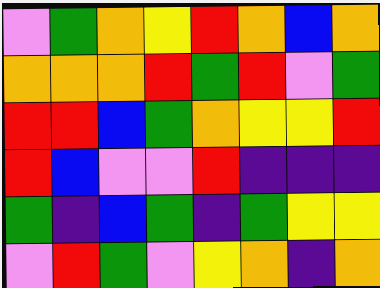[["violet", "green", "orange", "yellow", "red", "orange", "blue", "orange"], ["orange", "orange", "orange", "red", "green", "red", "violet", "green"], ["red", "red", "blue", "green", "orange", "yellow", "yellow", "red"], ["red", "blue", "violet", "violet", "red", "indigo", "indigo", "indigo"], ["green", "indigo", "blue", "green", "indigo", "green", "yellow", "yellow"], ["violet", "red", "green", "violet", "yellow", "orange", "indigo", "orange"]]